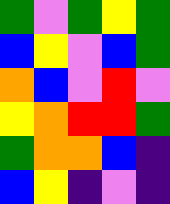[["green", "violet", "green", "yellow", "green"], ["blue", "yellow", "violet", "blue", "green"], ["orange", "blue", "violet", "red", "violet"], ["yellow", "orange", "red", "red", "green"], ["green", "orange", "orange", "blue", "indigo"], ["blue", "yellow", "indigo", "violet", "indigo"]]